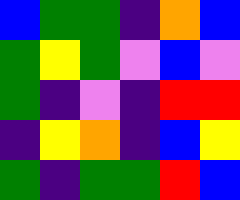[["blue", "green", "green", "indigo", "orange", "blue"], ["green", "yellow", "green", "violet", "blue", "violet"], ["green", "indigo", "violet", "indigo", "red", "red"], ["indigo", "yellow", "orange", "indigo", "blue", "yellow"], ["green", "indigo", "green", "green", "red", "blue"]]